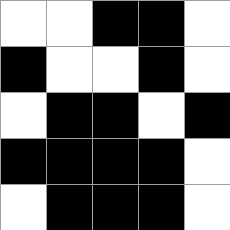[["white", "white", "black", "black", "white"], ["black", "white", "white", "black", "white"], ["white", "black", "black", "white", "black"], ["black", "black", "black", "black", "white"], ["white", "black", "black", "black", "white"]]